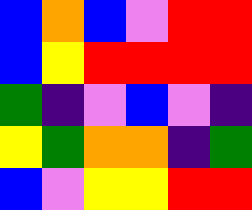[["blue", "orange", "blue", "violet", "red", "red"], ["blue", "yellow", "red", "red", "red", "red"], ["green", "indigo", "violet", "blue", "violet", "indigo"], ["yellow", "green", "orange", "orange", "indigo", "green"], ["blue", "violet", "yellow", "yellow", "red", "red"]]